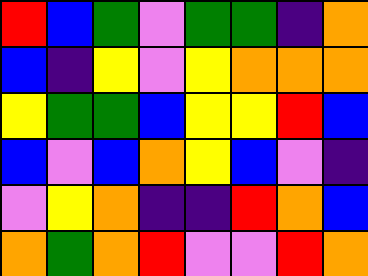[["red", "blue", "green", "violet", "green", "green", "indigo", "orange"], ["blue", "indigo", "yellow", "violet", "yellow", "orange", "orange", "orange"], ["yellow", "green", "green", "blue", "yellow", "yellow", "red", "blue"], ["blue", "violet", "blue", "orange", "yellow", "blue", "violet", "indigo"], ["violet", "yellow", "orange", "indigo", "indigo", "red", "orange", "blue"], ["orange", "green", "orange", "red", "violet", "violet", "red", "orange"]]